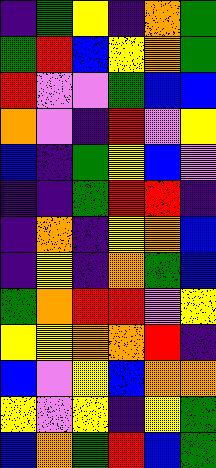[["indigo", "green", "yellow", "indigo", "orange", "green"], ["green", "red", "blue", "yellow", "orange", "green"], ["red", "violet", "violet", "green", "blue", "blue"], ["orange", "violet", "indigo", "red", "violet", "yellow"], ["blue", "indigo", "green", "yellow", "blue", "violet"], ["indigo", "indigo", "green", "red", "red", "indigo"], ["indigo", "orange", "indigo", "yellow", "orange", "blue"], ["indigo", "yellow", "indigo", "orange", "green", "blue"], ["green", "orange", "red", "red", "violet", "yellow"], ["yellow", "yellow", "orange", "orange", "red", "indigo"], ["blue", "violet", "yellow", "blue", "orange", "orange"], ["yellow", "violet", "yellow", "indigo", "yellow", "green"], ["blue", "orange", "green", "red", "blue", "green"]]